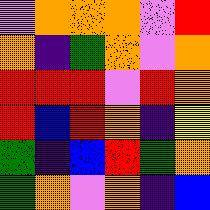[["violet", "orange", "orange", "orange", "violet", "red"], ["orange", "indigo", "green", "orange", "violet", "orange"], ["red", "red", "red", "violet", "red", "orange"], ["red", "blue", "red", "orange", "indigo", "yellow"], ["green", "indigo", "blue", "red", "green", "orange"], ["green", "orange", "violet", "orange", "indigo", "blue"]]